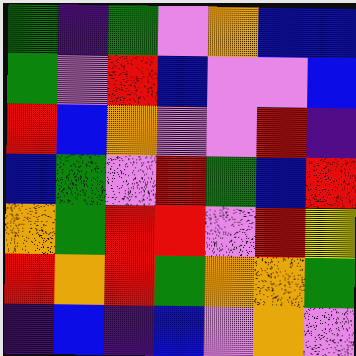[["green", "indigo", "green", "violet", "orange", "blue", "blue"], ["green", "violet", "red", "blue", "violet", "violet", "blue"], ["red", "blue", "orange", "violet", "violet", "red", "indigo"], ["blue", "green", "violet", "red", "green", "blue", "red"], ["orange", "green", "red", "red", "violet", "red", "yellow"], ["red", "orange", "red", "green", "orange", "orange", "green"], ["indigo", "blue", "indigo", "blue", "violet", "orange", "violet"]]